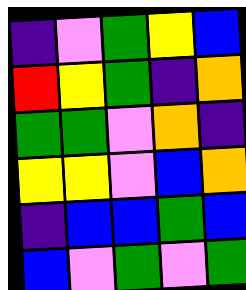[["indigo", "violet", "green", "yellow", "blue"], ["red", "yellow", "green", "indigo", "orange"], ["green", "green", "violet", "orange", "indigo"], ["yellow", "yellow", "violet", "blue", "orange"], ["indigo", "blue", "blue", "green", "blue"], ["blue", "violet", "green", "violet", "green"]]